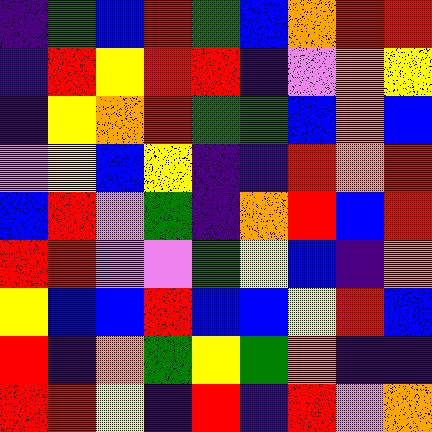[["indigo", "green", "blue", "red", "green", "blue", "orange", "red", "red"], ["indigo", "red", "yellow", "red", "red", "indigo", "violet", "orange", "yellow"], ["indigo", "yellow", "orange", "red", "green", "green", "blue", "orange", "blue"], ["violet", "yellow", "blue", "yellow", "indigo", "indigo", "red", "orange", "red"], ["blue", "red", "violet", "green", "indigo", "orange", "red", "blue", "red"], ["red", "red", "violet", "violet", "green", "yellow", "blue", "indigo", "orange"], ["yellow", "blue", "blue", "red", "blue", "blue", "yellow", "red", "blue"], ["red", "indigo", "orange", "green", "yellow", "green", "orange", "indigo", "indigo"], ["red", "red", "yellow", "indigo", "red", "indigo", "red", "violet", "orange"]]